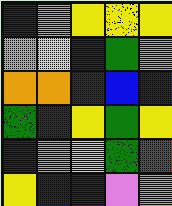[["indigo", "violet", "yellow", "yellow", "yellow"], ["violet", "yellow", "indigo", "green", "violet"], ["orange", "orange", "indigo", "blue", "blue"], ["green", "indigo", "yellow", "green", "yellow"], ["indigo", "violet", "yellow", "green", "red"], ["yellow", "blue", "indigo", "violet", "violet"]]